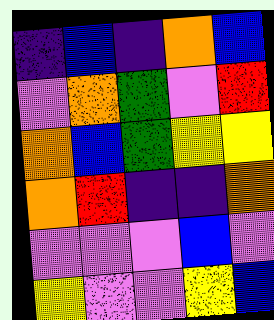[["indigo", "blue", "indigo", "orange", "blue"], ["violet", "orange", "green", "violet", "red"], ["orange", "blue", "green", "yellow", "yellow"], ["orange", "red", "indigo", "indigo", "orange"], ["violet", "violet", "violet", "blue", "violet"], ["yellow", "violet", "violet", "yellow", "blue"]]